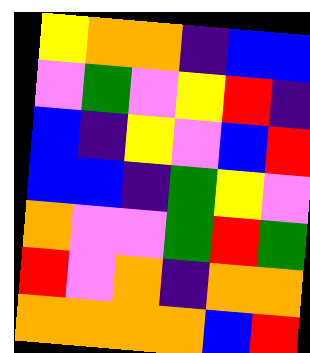[["yellow", "orange", "orange", "indigo", "blue", "blue"], ["violet", "green", "violet", "yellow", "red", "indigo"], ["blue", "indigo", "yellow", "violet", "blue", "red"], ["blue", "blue", "indigo", "green", "yellow", "violet"], ["orange", "violet", "violet", "green", "red", "green"], ["red", "violet", "orange", "indigo", "orange", "orange"], ["orange", "orange", "orange", "orange", "blue", "red"]]